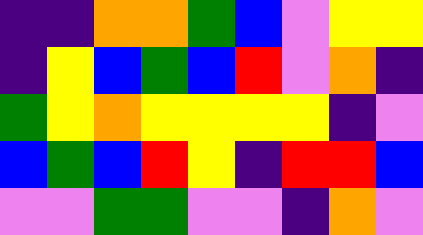[["indigo", "indigo", "orange", "orange", "green", "blue", "violet", "yellow", "yellow"], ["indigo", "yellow", "blue", "green", "blue", "red", "violet", "orange", "indigo"], ["green", "yellow", "orange", "yellow", "yellow", "yellow", "yellow", "indigo", "violet"], ["blue", "green", "blue", "red", "yellow", "indigo", "red", "red", "blue"], ["violet", "violet", "green", "green", "violet", "violet", "indigo", "orange", "violet"]]